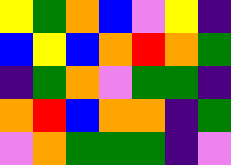[["yellow", "green", "orange", "blue", "violet", "yellow", "indigo"], ["blue", "yellow", "blue", "orange", "red", "orange", "green"], ["indigo", "green", "orange", "violet", "green", "green", "indigo"], ["orange", "red", "blue", "orange", "orange", "indigo", "green"], ["violet", "orange", "green", "green", "green", "indigo", "violet"]]